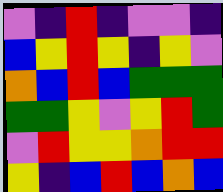[["violet", "indigo", "red", "indigo", "violet", "violet", "indigo"], ["blue", "yellow", "red", "yellow", "indigo", "yellow", "violet"], ["orange", "blue", "red", "blue", "green", "green", "green"], ["green", "green", "yellow", "violet", "yellow", "red", "green"], ["violet", "red", "yellow", "yellow", "orange", "red", "red"], ["yellow", "indigo", "blue", "red", "blue", "orange", "blue"]]